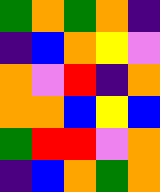[["green", "orange", "green", "orange", "indigo"], ["indigo", "blue", "orange", "yellow", "violet"], ["orange", "violet", "red", "indigo", "orange"], ["orange", "orange", "blue", "yellow", "blue"], ["green", "red", "red", "violet", "orange"], ["indigo", "blue", "orange", "green", "orange"]]